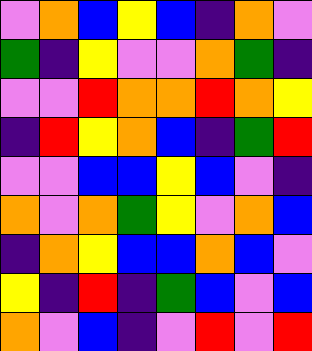[["violet", "orange", "blue", "yellow", "blue", "indigo", "orange", "violet"], ["green", "indigo", "yellow", "violet", "violet", "orange", "green", "indigo"], ["violet", "violet", "red", "orange", "orange", "red", "orange", "yellow"], ["indigo", "red", "yellow", "orange", "blue", "indigo", "green", "red"], ["violet", "violet", "blue", "blue", "yellow", "blue", "violet", "indigo"], ["orange", "violet", "orange", "green", "yellow", "violet", "orange", "blue"], ["indigo", "orange", "yellow", "blue", "blue", "orange", "blue", "violet"], ["yellow", "indigo", "red", "indigo", "green", "blue", "violet", "blue"], ["orange", "violet", "blue", "indigo", "violet", "red", "violet", "red"]]